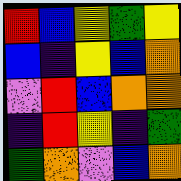[["red", "blue", "yellow", "green", "yellow"], ["blue", "indigo", "yellow", "blue", "orange"], ["violet", "red", "blue", "orange", "orange"], ["indigo", "red", "yellow", "indigo", "green"], ["green", "orange", "violet", "blue", "orange"]]